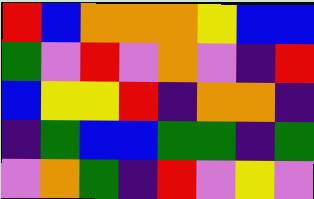[["red", "blue", "orange", "orange", "orange", "yellow", "blue", "blue"], ["green", "violet", "red", "violet", "orange", "violet", "indigo", "red"], ["blue", "yellow", "yellow", "red", "indigo", "orange", "orange", "indigo"], ["indigo", "green", "blue", "blue", "green", "green", "indigo", "green"], ["violet", "orange", "green", "indigo", "red", "violet", "yellow", "violet"]]